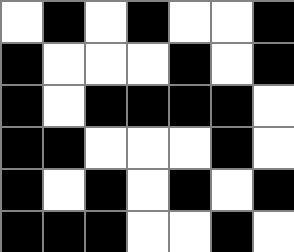[["white", "black", "white", "black", "white", "white", "black"], ["black", "white", "white", "white", "black", "white", "black"], ["black", "white", "black", "black", "black", "black", "white"], ["black", "black", "white", "white", "white", "black", "white"], ["black", "white", "black", "white", "black", "white", "black"], ["black", "black", "black", "white", "white", "black", "white"]]